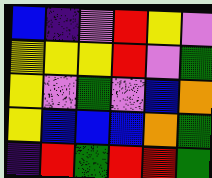[["blue", "indigo", "violet", "red", "yellow", "violet"], ["yellow", "yellow", "yellow", "red", "violet", "green"], ["yellow", "violet", "green", "violet", "blue", "orange"], ["yellow", "blue", "blue", "blue", "orange", "green"], ["indigo", "red", "green", "red", "red", "green"]]